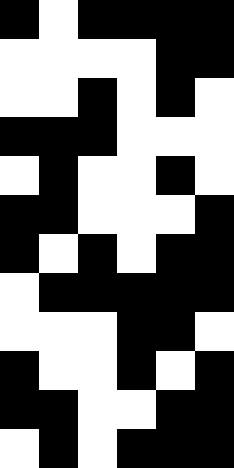[["black", "white", "black", "black", "black", "black"], ["white", "white", "white", "white", "black", "black"], ["white", "white", "black", "white", "black", "white"], ["black", "black", "black", "white", "white", "white"], ["white", "black", "white", "white", "black", "white"], ["black", "black", "white", "white", "white", "black"], ["black", "white", "black", "white", "black", "black"], ["white", "black", "black", "black", "black", "black"], ["white", "white", "white", "black", "black", "white"], ["black", "white", "white", "black", "white", "black"], ["black", "black", "white", "white", "black", "black"], ["white", "black", "white", "black", "black", "black"]]